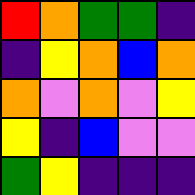[["red", "orange", "green", "green", "indigo"], ["indigo", "yellow", "orange", "blue", "orange"], ["orange", "violet", "orange", "violet", "yellow"], ["yellow", "indigo", "blue", "violet", "violet"], ["green", "yellow", "indigo", "indigo", "indigo"]]